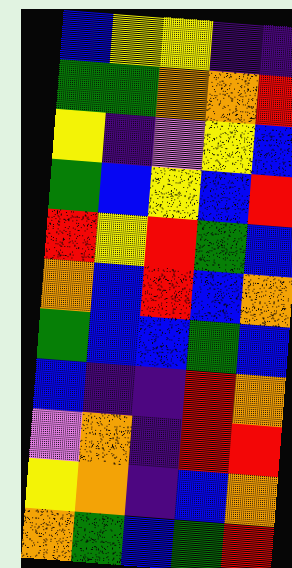[["blue", "yellow", "yellow", "indigo", "indigo"], ["green", "green", "orange", "orange", "red"], ["yellow", "indigo", "violet", "yellow", "blue"], ["green", "blue", "yellow", "blue", "red"], ["red", "yellow", "red", "green", "blue"], ["orange", "blue", "red", "blue", "orange"], ["green", "blue", "blue", "green", "blue"], ["blue", "indigo", "indigo", "red", "orange"], ["violet", "orange", "indigo", "red", "red"], ["yellow", "orange", "indigo", "blue", "orange"], ["orange", "green", "blue", "green", "red"]]